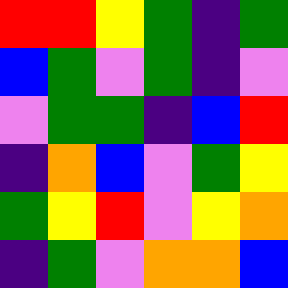[["red", "red", "yellow", "green", "indigo", "green"], ["blue", "green", "violet", "green", "indigo", "violet"], ["violet", "green", "green", "indigo", "blue", "red"], ["indigo", "orange", "blue", "violet", "green", "yellow"], ["green", "yellow", "red", "violet", "yellow", "orange"], ["indigo", "green", "violet", "orange", "orange", "blue"]]